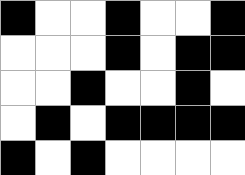[["black", "white", "white", "black", "white", "white", "black"], ["white", "white", "white", "black", "white", "black", "black"], ["white", "white", "black", "white", "white", "black", "white"], ["white", "black", "white", "black", "black", "black", "black"], ["black", "white", "black", "white", "white", "white", "white"]]